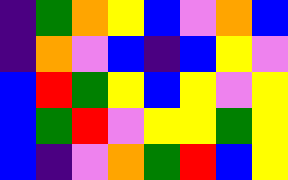[["indigo", "green", "orange", "yellow", "blue", "violet", "orange", "blue"], ["indigo", "orange", "violet", "blue", "indigo", "blue", "yellow", "violet"], ["blue", "red", "green", "yellow", "blue", "yellow", "violet", "yellow"], ["blue", "green", "red", "violet", "yellow", "yellow", "green", "yellow"], ["blue", "indigo", "violet", "orange", "green", "red", "blue", "yellow"]]